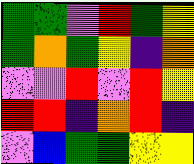[["green", "green", "violet", "red", "green", "yellow"], ["green", "orange", "green", "yellow", "indigo", "orange"], ["violet", "violet", "red", "violet", "red", "yellow"], ["red", "red", "indigo", "orange", "red", "indigo"], ["violet", "blue", "green", "green", "yellow", "yellow"]]